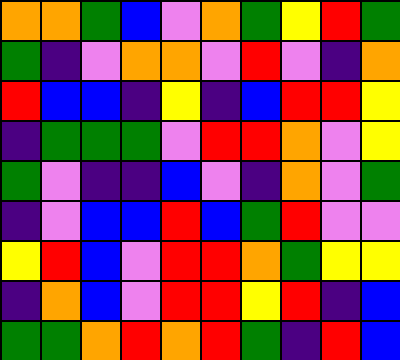[["orange", "orange", "green", "blue", "violet", "orange", "green", "yellow", "red", "green"], ["green", "indigo", "violet", "orange", "orange", "violet", "red", "violet", "indigo", "orange"], ["red", "blue", "blue", "indigo", "yellow", "indigo", "blue", "red", "red", "yellow"], ["indigo", "green", "green", "green", "violet", "red", "red", "orange", "violet", "yellow"], ["green", "violet", "indigo", "indigo", "blue", "violet", "indigo", "orange", "violet", "green"], ["indigo", "violet", "blue", "blue", "red", "blue", "green", "red", "violet", "violet"], ["yellow", "red", "blue", "violet", "red", "red", "orange", "green", "yellow", "yellow"], ["indigo", "orange", "blue", "violet", "red", "red", "yellow", "red", "indigo", "blue"], ["green", "green", "orange", "red", "orange", "red", "green", "indigo", "red", "blue"]]